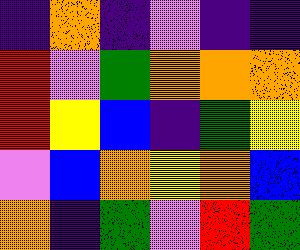[["indigo", "orange", "indigo", "violet", "indigo", "indigo"], ["red", "violet", "green", "orange", "orange", "orange"], ["red", "yellow", "blue", "indigo", "green", "yellow"], ["violet", "blue", "orange", "yellow", "orange", "blue"], ["orange", "indigo", "green", "violet", "red", "green"]]